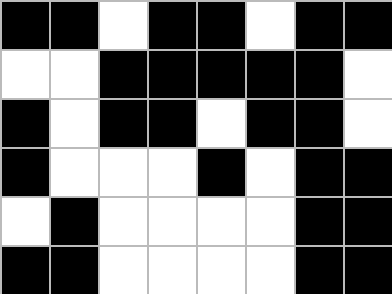[["black", "black", "white", "black", "black", "white", "black", "black"], ["white", "white", "black", "black", "black", "black", "black", "white"], ["black", "white", "black", "black", "white", "black", "black", "white"], ["black", "white", "white", "white", "black", "white", "black", "black"], ["white", "black", "white", "white", "white", "white", "black", "black"], ["black", "black", "white", "white", "white", "white", "black", "black"]]